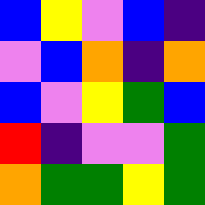[["blue", "yellow", "violet", "blue", "indigo"], ["violet", "blue", "orange", "indigo", "orange"], ["blue", "violet", "yellow", "green", "blue"], ["red", "indigo", "violet", "violet", "green"], ["orange", "green", "green", "yellow", "green"]]